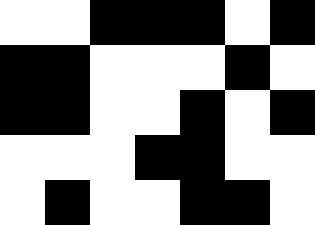[["white", "white", "black", "black", "black", "white", "black"], ["black", "black", "white", "white", "white", "black", "white"], ["black", "black", "white", "white", "black", "white", "black"], ["white", "white", "white", "black", "black", "white", "white"], ["white", "black", "white", "white", "black", "black", "white"]]